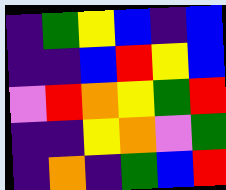[["indigo", "green", "yellow", "blue", "indigo", "blue"], ["indigo", "indigo", "blue", "red", "yellow", "blue"], ["violet", "red", "orange", "yellow", "green", "red"], ["indigo", "indigo", "yellow", "orange", "violet", "green"], ["indigo", "orange", "indigo", "green", "blue", "red"]]